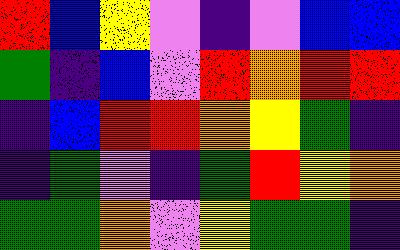[["red", "blue", "yellow", "violet", "indigo", "violet", "blue", "blue"], ["green", "indigo", "blue", "violet", "red", "orange", "red", "red"], ["indigo", "blue", "red", "red", "orange", "yellow", "green", "indigo"], ["indigo", "green", "violet", "indigo", "green", "red", "yellow", "orange"], ["green", "green", "orange", "violet", "yellow", "green", "green", "indigo"]]